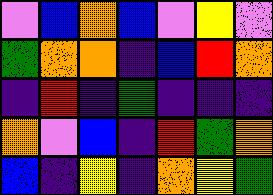[["violet", "blue", "orange", "blue", "violet", "yellow", "violet"], ["green", "orange", "orange", "indigo", "blue", "red", "orange"], ["indigo", "red", "indigo", "green", "indigo", "indigo", "indigo"], ["orange", "violet", "blue", "indigo", "red", "green", "orange"], ["blue", "indigo", "yellow", "indigo", "orange", "yellow", "green"]]